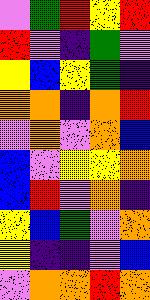[["violet", "green", "red", "yellow", "red"], ["red", "violet", "indigo", "green", "violet"], ["yellow", "blue", "yellow", "green", "indigo"], ["orange", "orange", "indigo", "orange", "red"], ["violet", "orange", "violet", "orange", "blue"], ["blue", "violet", "yellow", "yellow", "orange"], ["blue", "red", "violet", "orange", "indigo"], ["yellow", "blue", "green", "violet", "orange"], ["yellow", "indigo", "indigo", "violet", "blue"], ["violet", "orange", "orange", "red", "orange"]]